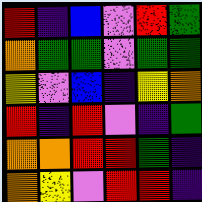[["red", "indigo", "blue", "violet", "red", "green"], ["orange", "green", "green", "violet", "green", "green"], ["yellow", "violet", "blue", "indigo", "yellow", "orange"], ["red", "indigo", "red", "violet", "indigo", "green"], ["orange", "orange", "red", "red", "green", "indigo"], ["orange", "yellow", "violet", "red", "red", "indigo"]]